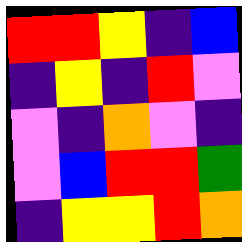[["red", "red", "yellow", "indigo", "blue"], ["indigo", "yellow", "indigo", "red", "violet"], ["violet", "indigo", "orange", "violet", "indigo"], ["violet", "blue", "red", "red", "green"], ["indigo", "yellow", "yellow", "red", "orange"]]